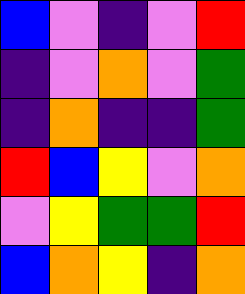[["blue", "violet", "indigo", "violet", "red"], ["indigo", "violet", "orange", "violet", "green"], ["indigo", "orange", "indigo", "indigo", "green"], ["red", "blue", "yellow", "violet", "orange"], ["violet", "yellow", "green", "green", "red"], ["blue", "orange", "yellow", "indigo", "orange"]]